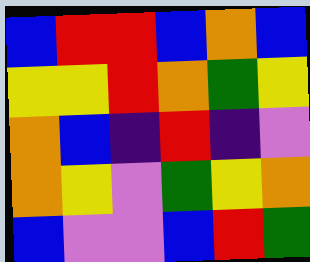[["blue", "red", "red", "blue", "orange", "blue"], ["yellow", "yellow", "red", "orange", "green", "yellow"], ["orange", "blue", "indigo", "red", "indigo", "violet"], ["orange", "yellow", "violet", "green", "yellow", "orange"], ["blue", "violet", "violet", "blue", "red", "green"]]